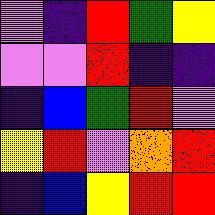[["violet", "indigo", "red", "green", "yellow"], ["violet", "violet", "red", "indigo", "indigo"], ["indigo", "blue", "green", "red", "violet"], ["yellow", "red", "violet", "orange", "red"], ["indigo", "blue", "yellow", "red", "red"]]